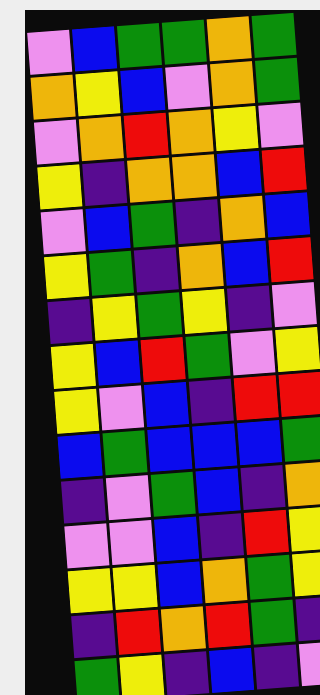[["violet", "blue", "green", "green", "orange", "green"], ["orange", "yellow", "blue", "violet", "orange", "green"], ["violet", "orange", "red", "orange", "yellow", "violet"], ["yellow", "indigo", "orange", "orange", "blue", "red"], ["violet", "blue", "green", "indigo", "orange", "blue"], ["yellow", "green", "indigo", "orange", "blue", "red"], ["indigo", "yellow", "green", "yellow", "indigo", "violet"], ["yellow", "blue", "red", "green", "violet", "yellow"], ["yellow", "violet", "blue", "indigo", "red", "red"], ["blue", "green", "blue", "blue", "blue", "green"], ["indigo", "violet", "green", "blue", "indigo", "orange"], ["violet", "violet", "blue", "indigo", "red", "yellow"], ["yellow", "yellow", "blue", "orange", "green", "yellow"], ["indigo", "red", "orange", "red", "green", "indigo"], ["green", "yellow", "indigo", "blue", "indigo", "violet"]]